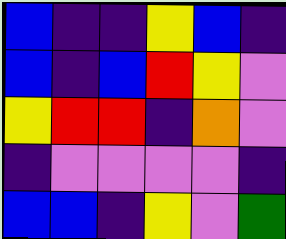[["blue", "indigo", "indigo", "yellow", "blue", "indigo"], ["blue", "indigo", "blue", "red", "yellow", "violet"], ["yellow", "red", "red", "indigo", "orange", "violet"], ["indigo", "violet", "violet", "violet", "violet", "indigo"], ["blue", "blue", "indigo", "yellow", "violet", "green"]]